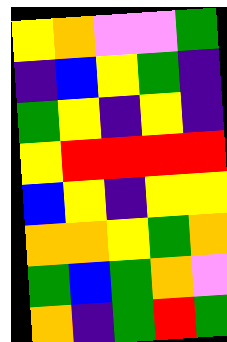[["yellow", "orange", "violet", "violet", "green"], ["indigo", "blue", "yellow", "green", "indigo"], ["green", "yellow", "indigo", "yellow", "indigo"], ["yellow", "red", "red", "red", "red"], ["blue", "yellow", "indigo", "yellow", "yellow"], ["orange", "orange", "yellow", "green", "orange"], ["green", "blue", "green", "orange", "violet"], ["orange", "indigo", "green", "red", "green"]]